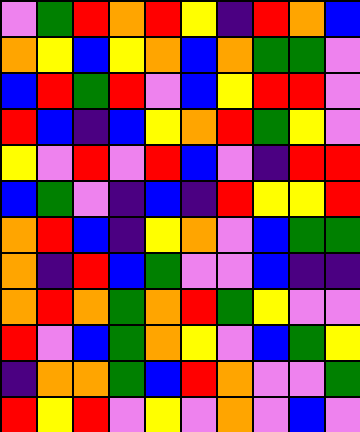[["violet", "green", "red", "orange", "red", "yellow", "indigo", "red", "orange", "blue"], ["orange", "yellow", "blue", "yellow", "orange", "blue", "orange", "green", "green", "violet"], ["blue", "red", "green", "red", "violet", "blue", "yellow", "red", "red", "violet"], ["red", "blue", "indigo", "blue", "yellow", "orange", "red", "green", "yellow", "violet"], ["yellow", "violet", "red", "violet", "red", "blue", "violet", "indigo", "red", "red"], ["blue", "green", "violet", "indigo", "blue", "indigo", "red", "yellow", "yellow", "red"], ["orange", "red", "blue", "indigo", "yellow", "orange", "violet", "blue", "green", "green"], ["orange", "indigo", "red", "blue", "green", "violet", "violet", "blue", "indigo", "indigo"], ["orange", "red", "orange", "green", "orange", "red", "green", "yellow", "violet", "violet"], ["red", "violet", "blue", "green", "orange", "yellow", "violet", "blue", "green", "yellow"], ["indigo", "orange", "orange", "green", "blue", "red", "orange", "violet", "violet", "green"], ["red", "yellow", "red", "violet", "yellow", "violet", "orange", "violet", "blue", "violet"]]